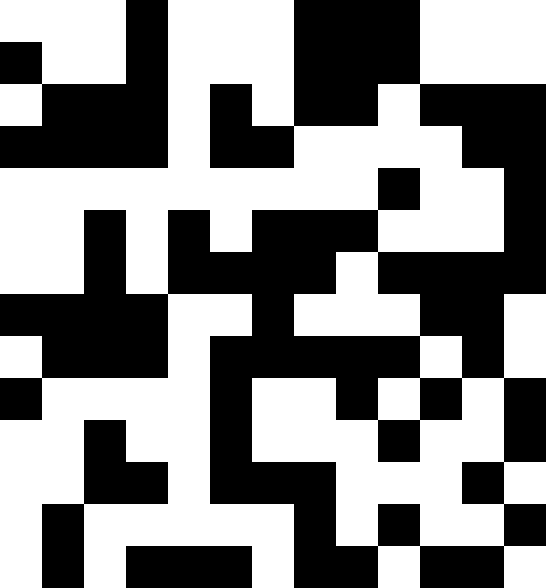[["white", "white", "white", "black", "white", "white", "white", "black", "black", "black", "white", "white", "white"], ["black", "white", "white", "black", "white", "white", "white", "black", "black", "black", "white", "white", "white"], ["white", "black", "black", "black", "white", "black", "white", "black", "black", "white", "black", "black", "black"], ["black", "black", "black", "black", "white", "black", "black", "white", "white", "white", "white", "black", "black"], ["white", "white", "white", "white", "white", "white", "white", "white", "white", "black", "white", "white", "black"], ["white", "white", "black", "white", "black", "white", "black", "black", "black", "white", "white", "white", "black"], ["white", "white", "black", "white", "black", "black", "black", "black", "white", "black", "black", "black", "black"], ["black", "black", "black", "black", "white", "white", "black", "white", "white", "white", "black", "black", "white"], ["white", "black", "black", "black", "white", "black", "black", "black", "black", "black", "white", "black", "white"], ["black", "white", "white", "white", "white", "black", "white", "white", "black", "white", "black", "white", "black"], ["white", "white", "black", "white", "white", "black", "white", "white", "white", "black", "white", "white", "black"], ["white", "white", "black", "black", "white", "black", "black", "black", "white", "white", "white", "black", "white"], ["white", "black", "white", "white", "white", "white", "white", "black", "white", "black", "white", "white", "black"], ["white", "black", "white", "black", "black", "black", "white", "black", "black", "white", "black", "black", "white"]]